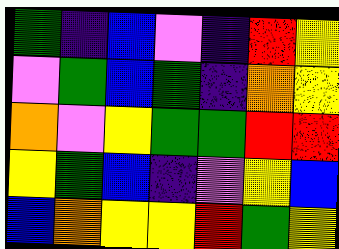[["green", "indigo", "blue", "violet", "indigo", "red", "yellow"], ["violet", "green", "blue", "green", "indigo", "orange", "yellow"], ["orange", "violet", "yellow", "green", "green", "red", "red"], ["yellow", "green", "blue", "indigo", "violet", "yellow", "blue"], ["blue", "orange", "yellow", "yellow", "red", "green", "yellow"]]